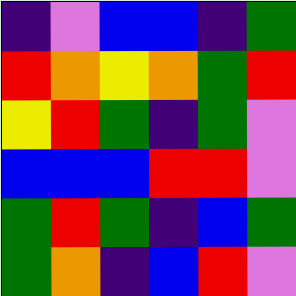[["indigo", "violet", "blue", "blue", "indigo", "green"], ["red", "orange", "yellow", "orange", "green", "red"], ["yellow", "red", "green", "indigo", "green", "violet"], ["blue", "blue", "blue", "red", "red", "violet"], ["green", "red", "green", "indigo", "blue", "green"], ["green", "orange", "indigo", "blue", "red", "violet"]]